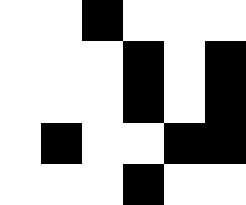[["white", "white", "black", "white", "white", "white"], ["white", "white", "white", "black", "white", "black"], ["white", "white", "white", "black", "white", "black"], ["white", "black", "white", "white", "black", "black"], ["white", "white", "white", "black", "white", "white"]]